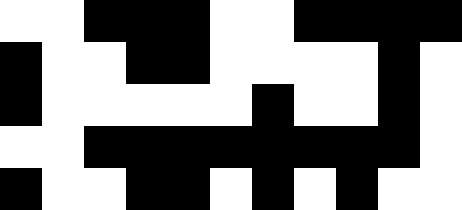[["white", "white", "black", "black", "black", "white", "white", "black", "black", "black", "black"], ["black", "white", "white", "black", "black", "white", "white", "white", "white", "black", "white"], ["black", "white", "white", "white", "white", "white", "black", "white", "white", "black", "white"], ["white", "white", "black", "black", "black", "black", "black", "black", "black", "black", "white"], ["black", "white", "white", "black", "black", "white", "black", "white", "black", "white", "white"]]